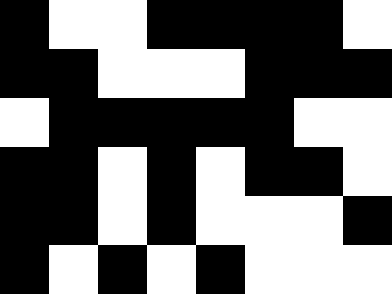[["black", "white", "white", "black", "black", "black", "black", "white"], ["black", "black", "white", "white", "white", "black", "black", "black"], ["white", "black", "black", "black", "black", "black", "white", "white"], ["black", "black", "white", "black", "white", "black", "black", "white"], ["black", "black", "white", "black", "white", "white", "white", "black"], ["black", "white", "black", "white", "black", "white", "white", "white"]]